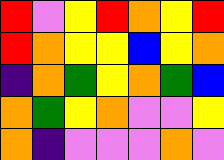[["red", "violet", "yellow", "red", "orange", "yellow", "red"], ["red", "orange", "yellow", "yellow", "blue", "yellow", "orange"], ["indigo", "orange", "green", "yellow", "orange", "green", "blue"], ["orange", "green", "yellow", "orange", "violet", "violet", "yellow"], ["orange", "indigo", "violet", "violet", "violet", "orange", "violet"]]